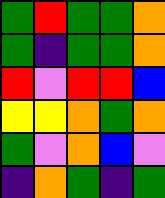[["green", "red", "green", "green", "orange"], ["green", "indigo", "green", "green", "orange"], ["red", "violet", "red", "red", "blue"], ["yellow", "yellow", "orange", "green", "orange"], ["green", "violet", "orange", "blue", "violet"], ["indigo", "orange", "green", "indigo", "green"]]